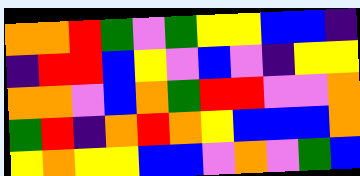[["orange", "orange", "red", "green", "violet", "green", "yellow", "yellow", "blue", "blue", "indigo"], ["indigo", "red", "red", "blue", "yellow", "violet", "blue", "violet", "indigo", "yellow", "yellow"], ["orange", "orange", "violet", "blue", "orange", "green", "red", "red", "violet", "violet", "orange"], ["green", "red", "indigo", "orange", "red", "orange", "yellow", "blue", "blue", "blue", "orange"], ["yellow", "orange", "yellow", "yellow", "blue", "blue", "violet", "orange", "violet", "green", "blue"]]